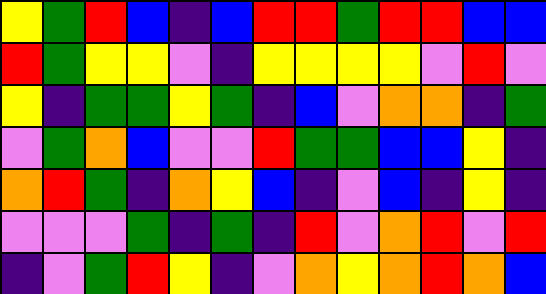[["yellow", "green", "red", "blue", "indigo", "blue", "red", "red", "green", "red", "red", "blue", "blue"], ["red", "green", "yellow", "yellow", "violet", "indigo", "yellow", "yellow", "yellow", "yellow", "violet", "red", "violet"], ["yellow", "indigo", "green", "green", "yellow", "green", "indigo", "blue", "violet", "orange", "orange", "indigo", "green"], ["violet", "green", "orange", "blue", "violet", "violet", "red", "green", "green", "blue", "blue", "yellow", "indigo"], ["orange", "red", "green", "indigo", "orange", "yellow", "blue", "indigo", "violet", "blue", "indigo", "yellow", "indigo"], ["violet", "violet", "violet", "green", "indigo", "green", "indigo", "red", "violet", "orange", "red", "violet", "red"], ["indigo", "violet", "green", "red", "yellow", "indigo", "violet", "orange", "yellow", "orange", "red", "orange", "blue"]]